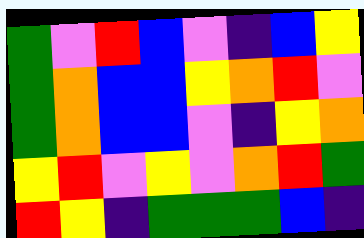[["green", "violet", "red", "blue", "violet", "indigo", "blue", "yellow"], ["green", "orange", "blue", "blue", "yellow", "orange", "red", "violet"], ["green", "orange", "blue", "blue", "violet", "indigo", "yellow", "orange"], ["yellow", "red", "violet", "yellow", "violet", "orange", "red", "green"], ["red", "yellow", "indigo", "green", "green", "green", "blue", "indigo"]]